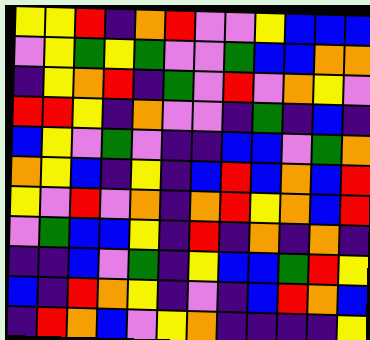[["yellow", "yellow", "red", "indigo", "orange", "red", "violet", "violet", "yellow", "blue", "blue", "blue"], ["violet", "yellow", "green", "yellow", "green", "violet", "violet", "green", "blue", "blue", "orange", "orange"], ["indigo", "yellow", "orange", "red", "indigo", "green", "violet", "red", "violet", "orange", "yellow", "violet"], ["red", "red", "yellow", "indigo", "orange", "violet", "violet", "indigo", "green", "indigo", "blue", "indigo"], ["blue", "yellow", "violet", "green", "violet", "indigo", "indigo", "blue", "blue", "violet", "green", "orange"], ["orange", "yellow", "blue", "indigo", "yellow", "indigo", "blue", "red", "blue", "orange", "blue", "red"], ["yellow", "violet", "red", "violet", "orange", "indigo", "orange", "red", "yellow", "orange", "blue", "red"], ["violet", "green", "blue", "blue", "yellow", "indigo", "red", "indigo", "orange", "indigo", "orange", "indigo"], ["indigo", "indigo", "blue", "violet", "green", "indigo", "yellow", "blue", "blue", "green", "red", "yellow"], ["blue", "indigo", "red", "orange", "yellow", "indigo", "violet", "indigo", "blue", "red", "orange", "blue"], ["indigo", "red", "orange", "blue", "violet", "yellow", "orange", "indigo", "indigo", "indigo", "indigo", "yellow"]]